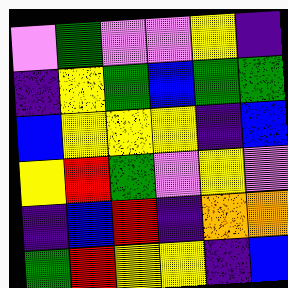[["violet", "green", "violet", "violet", "yellow", "indigo"], ["indigo", "yellow", "green", "blue", "green", "green"], ["blue", "yellow", "yellow", "yellow", "indigo", "blue"], ["yellow", "red", "green", "violet", "yellow", "violet"], ["indigo", "blue", "red", "indigo", "orange", "orange"], ["green", "red", "yellow", "yellow", "indigo", "blue"]]